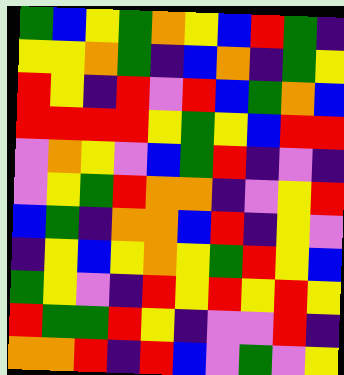[["green", "blue", "yellow", "green", "orange", "yellow", "blue", "red", "green", "indigo"], ["yellow", "yellow", "orange", "green", "indigo", "blue", "orange", "indigo", "green", "yellow"], ["red", "yellow", "indigo", "red", "violet", "red", "blue", "green", "orange", "blue"], ["red", "red", "red", "red", "yellow", "green", "yellow", "blue", "red", "red"], ["violet", "orange", "yellow", "violet", "blue", "green", "red", "indigo", "violet", "indigo"], ["violet", "yellow", "green", "red", "orange", "orange", "indigo", "violet", "yellow", "red"], ["blue", "green", "indigo", "orange", "orange", "blue", "red", "indigo", "yellow", "violet"], ["indigo", "yellow", "blue", "yellow", "orange", "yellow", "green", "red", "yellow", "blue"], ["green", "yellow", "violet", "indigo", "red", "yellow", "red", "yellow", "red", "yellow"], ["red", "green", "green", "red", "yellow", "indigo", "violet", "violet", "red", "indigo"], ["orange", "orange", "red", "indigo", "red", "blue", "violet", "green", "violet", "yellow"]]